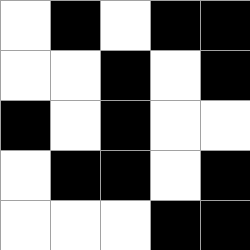[["white", "black", "white", "black", "black"], ["white", "white", "black", "white", "black"], ["black", "white", "black", "white", "white"], ["white", "black", "black", "white", "black"], ["white", "white", "white", "black", "black"]]